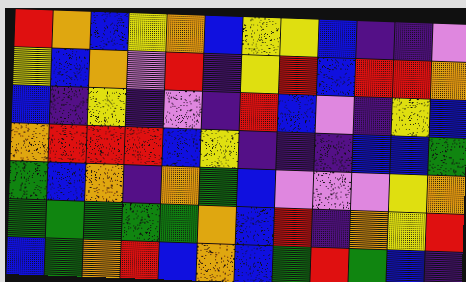[["red", "orange", "blue", "yellow", "orange", "blue", "yellow", "yellow", "blue", "indigo", "indigo", "violet"], ["yellow", "blue", "orange", "violet", "red", "indigo", "yellow", "red", "blue", "red", "red", "orange"], ["blue", "indigo", "yellow", "indigo", "violet", "indigo", "red", "blue", "violet", "indigo", "yellow", "blue"], ["orange", "red", "red", "red", "blue", "yellow", "indigo", "indigo", "indigo", "blue", "blue", "green"], ["green", "blue", "orange", "indigo", "orange", "green", "blue", "violet", "violet", "violet", "yellow", "orange"], ["green", "green", "green", "green", "green", "orange", "blue", "red", "indigo", "orange", "yellow", "red"], ["blue", "green", "orange", "red", "blue", "orange", "blue", "green", "red", "green", "blue", "indigo"]]